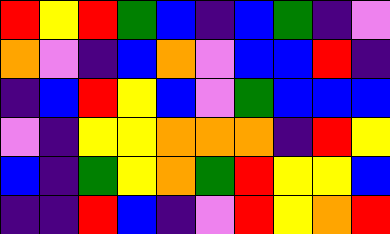[["red", "yellow", "red", "green", "blue", "indigo", "blue", "green", "indigo", "violet"], ["orange", "violet", "indigo", "blue", "orange", "violet", "blue", "blue", "red", "indigo"], ["indigo", "blue", "red", "yellow", "blue", "violet", "green", "blue", "blue", "blue"], ["violet", "indigo", "yellow", "yellow", "orange", "orange", "orange", "indigo", "red", "yellow"], ["blue", "indigo", "green", "yellow", "orange", "green", "red", "yellow", "yellow", "blue"], ["indigo", "indigo", "red", "blue", "indigo", "violet", "red", "yellow", "orange", "red"]]